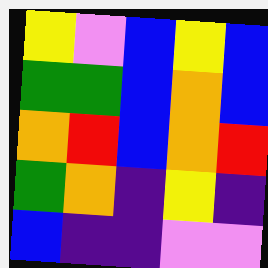[["yellow", "violet", "blue", "yellow", "blue"], ["green", "green", "blue", "orange", "blue"], ["orange", "red", "blue", "orange", "red"], ["green", "orange", "indigo", "yellow", "indigo"], ["blue", "indigo", "indigo", "violet", "violet"]]